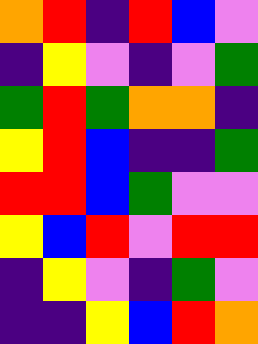[["orange", "red", "indigo", "red", "blue", "violet"], ["indigo", "yellow", "violet", "indigo", "violet", "green"], ["green", "red", "green", "orange", "orange", "indigo"], ["yellow", "red", "blue", "indigo", "indigo", "green"], ["red", "red", "blue", "green", "violet", "violet"], ["yellow", "blue", "red", "violet", "red", "red"], ["indigo", "yellow", "violet", "indigo", "green", "violet"], ["indigo", "indigo", "yellow", "blue", "red", "orange"]]